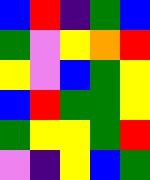[["blue", "red", "indigo", "green", "blue"], ["green", "violet", "yellow", "orange", "red"], ["yellow", "violet", "blue", "green", "yellow"], ["blue", "red", "green", "green", "yellow"], ["green", "yellow", "yellow", "green", "red"], ["violet", "indigo", "yellow", "blue", "green"]]